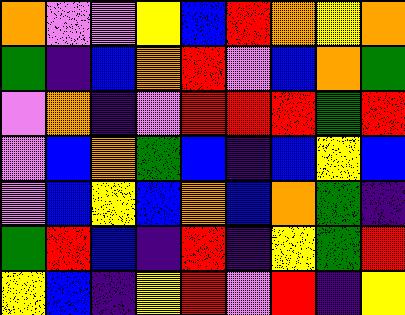[["orange", "violet", "violet", "yellow", "blue", "red", "orange", "yellow", "orange"], ["green", "indigo", "blue", "orange", "red", "violet", "blue", "orange", "green"], ["violet", "orange", "indigo", "violet", "red", "red", "red", "green", "red"], ["violet", "blue", "orange", "green", "blue", "indigo", "blue", "yellow", "blue"], ["violet", "blue", "yellow", "blue", "orange", "blue", "orange", "green", "indigo"], ["green", "red", "blue", "indigo", "red", "indigo", "yellow", "green", "red"], ["yellow", "blue", "indigo", "yellow", "red", "violet", "red", "indigo", "yellow"]]